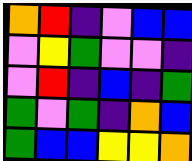[["orange", "red", "indigo", "violet", "blue", "blue"], ["violet", "yellow", "green", "violet", "violet", "indigo"], ["violet", "red", "indigo", "blue", "indigo", "green"], ["green", "violet", "green", "indigo", "orange", "blue"], ["green", "blue", "blue", "yellow", "yellow", "orange"]]